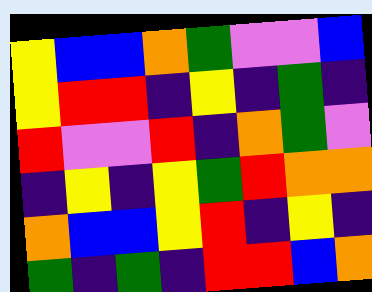[["yellow", "blue", "blue", "orange", "green", "violet", "violet", "blue"], ["yellow", "red", "red", "indigo", "yellow", "indigo", "green", "indigo"], ["red", "violet", "violet", "red", "indigo", "orange", "green", "violet"], ["indigo", "yellow", "indigo", "yellow", "green", "red", "orange", "orange"], ["orange", "blue", "blue", "yellow", "red", "indigo", "yellow", "indigo"], ["green", "indigo", "green", "indigo", "red", "red", "blue", "orange"]]